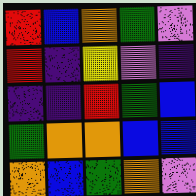[["red", "blue", "orange", "green", "violet"], ["red", "indigo", "yellow", "violet", "indigo"], ["indigo", "indigo", "red", "green", "blue"], ["green", "orange", "orange", "blue", "blue"], ["orange", "blue", "green", "orange", "violet"]]